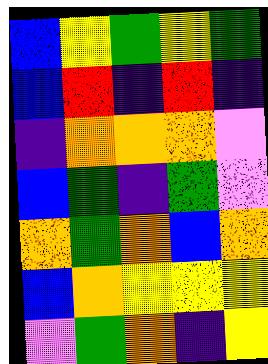[["blue", "yellow", "green", "yellow", "green"], ["blue", "red", "indigo", "red", "indigo"], ["indigo", "orange", "orange", "orange", "violet"], ["blue", "green", "indigo", "green", "violet"], ["orange", "green", "orange", "blue", "orange"], ["blue", "orange", "yellow", "yellow", "yellow"], ["violet", "green", "orange", "indigo", "yellow"]]